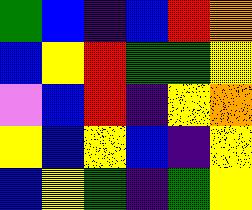[["green", "blue", "indigo", "blue", "red", "orange"], ["blue", "yellow", "red", "green", "green", "yellow"], ["violet", "blue", "red", "indigo", "yellow", "orange"], ["yellow", "blue", "yellow", "blue", "indigo", "yellow"], ["blue", "yellow", "green", "indigo", "green", "yellow"]]